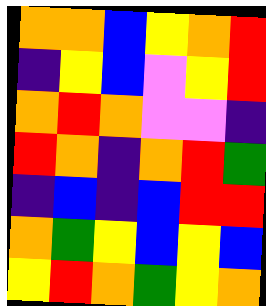[["orange", "orange", "blue", "yellow", "orange", "red"], ["indigo", "yellow", "blue", "violet", "yellow", "red"], ["orange", "red", "orange", "violet", "violet", "indigo"], ["red", "orange", "indigo", "orange", "red", "green"], ["indigo", "blue", "indigo", "blue", "red", "red"], ["orange", "green", "yellow", "blue", "yellow", "blue"], ["yellow", "red", "orange", "green", "yellow", "orange"]]